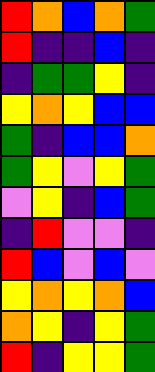[["red", "orange", "blue", "orange", "green"], ["red", "indigo", "indigo", "blue", "indigo"], ["indigo", "green", "green", "yellow", "indigo"], ["yellow", "orange", "yellow", "blue", "blue"], ["green", "indigo", "blue", "blue", "orange"], ["green", "yellow", "violet", "yellow", "green"], ["violet", "yellow", "indigo", "blue", "green"], ["indigo", "red", "violet", "violet", "indigo"], ["red", "blue", "violet", "blue", "violet"], ["yellow", "orange", "yellow", "orange", "blue"], ["orange", "yellow", "indigo", "yellow", "green"], ["red", "indigo", "yellow", "yellow", "green"]]